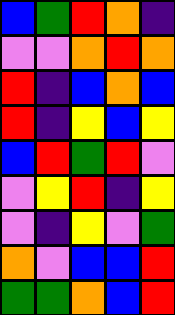[["blue", "green", "red", "orange", "indigo"], ["violet", "violet", "orange", "red", "orange"], ["red", "indigo", "blue", "orange", "blue"], ["red", "indigo", "yellow", "blue", "yellow"], ["blue", "red", "green", "red", "violet"], ["violet", "yellow", "red", "indigo", "yellow"], ["violet", "indigo", "yellow", "violet", "green"], ["orange", "violet", "blue", "blue", "red"], ["green", "green", "orange", "blue", "red"]]